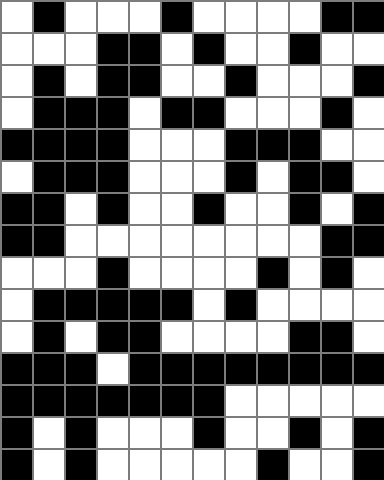[["white", "black", "white", "white", "white", "black", "white", "white", "white", "white", "black", "black"], ["white", "white", "white", "black", "black", "white", "black", "white", "white", "black", "white", "white"], ["white", "black", "white", "black", "black", "white", "white", "black", "white", "white", "white", "black"], ["white", "black", "black", "black", "white", "black", "black", "white", "white", "white", "black", "white"], ["black", "black", "black", "black", "white", "white", "white", "black", "black", "black", "white", "white"], ["white", "black", "black", "black", "white", "white", "white", "black", "white", "black", "black", "white"], ["black", "black", "white", "black", "white", "white", "black", "white", "white", "black", "white", "black"], ["black", "black", "white", "white", "white", "white", "white", "white", "white", "white", "black", "black"], ["white", "white", "white", "black", "white", "white", "white", "white", "black", "white", "black", "white"], ["white", "black", "black", "black", "black", "black", "white", "black", "white", "white", "white", "white"], ["white", "black", "white", "black", "black", "white", "white", "white", "white", "black", "black", "white"], ["black", "black", "black", "white", "black", "black", "black", "black", "black", "black", "black", "black"], ["black", "black", "black", "black", "black", "black", "black", "white", "white", "white", "white", "white"], ["black", "white", "black", "white", "white", "white", "black", "white", "white", "black", "white", "black"], ["black", "white", "black", "white", "white", "white", "white", "white", "black", "white", "white", "black"]]